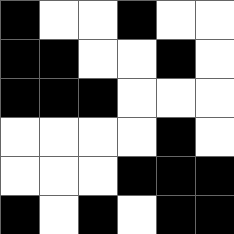[["black", "white", "white", "black", "white", "white"], ["black", "black", "white", "white", "black", "white"], ["black", "black", "black", "white", "white", "white"], ["white", "white", "white", "white", "black", "white"], ["white", "white", "white", "black", "black", "black"], ["black", "white", "black", "white", "black", "black"]]